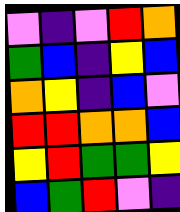[["violet", "indigo", "violet", "red", "orange"], ["green", "blue", "indigo", "yellow", "blue"], ["orange", "yellow", "indigo", "blue", "violet"], ["red", "red", "orange", "orange", "blue"], ["yellow", "red", "green", "green", "yellow"], ["blue", "green", "red", "violet", "indigo"]]